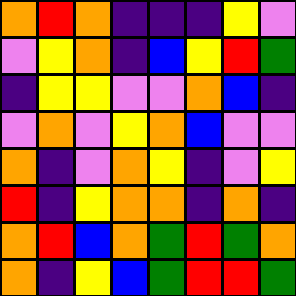[["orange", "red", "orange", "indigo", "indigo", "indigo", "yellow", "violet"], ["violet", "yellow", "orange", "indigo", "blue", "yellow", "red", "green"], ["indigo", "yellow", "yellow", "violet", "violet", "orange", "blue", "indigo"], ["violet", "orange", "violet", "yellow", "orange", "blue", "violet", "violet"], ["orange", "indigo", "violet", "orange", "yellow", "indigo", "violet", "yellow"], ["red", "indigo", "yellow", "orange", "orange", "indigo", "orange", "indigo"], ["orange", "red", "blue", "orange", "green", "red", "green", "orange"], ["orange", "indigo", "yellow", "blue", "green", "red", "red", "green"]]